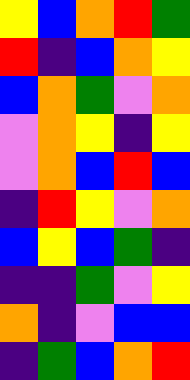[["yellow", "blue", "orange", "red", "green"], ["red", "indigo", "blue", "orange", "yellow"], ["blue", "orange", "green", "violet", "orange"], ["violet", "orange", "yellow", "indigo", "yellow"], ["violet", "orange", "blue", "red", "blue"], ["indigo", "red", "yellow", "violet", "orange"], ["blue", "yellow", "blue", "green", "indigo"], ["indigo", "indigo", "green", "violet", "yellow"], ["orange", "indigo", "violet", "blue", "blue"], ["indigo", "green", "blue", "orange", "red"]]